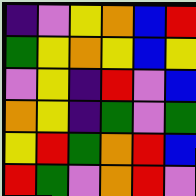[["indigo", "violet", "yellow", "orange", "blue", "red"], ["green", "yellow", "orange", "yellow", "blue", "yellow"], ["violet", "yellow", "indigo", "red", "violet", "blue"], ["orange", "yellow", "indigo", "green", "violet", "green"], ["yellow", "red", "green", "orange", "red", "blue"], ["red", "green", "violet", "orange", "red", "violet"]]